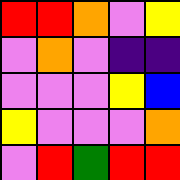[["red", "red", "orange", "violet", "yellow"], ["violet", "orange", "violet", "indigo", "indigo"], ["violet", "violet", "violet", "yellow", "blue"], ["yellow", "violet", "violet", "violet", "orange"], ["violet", "red", "green", "red", "red"]]